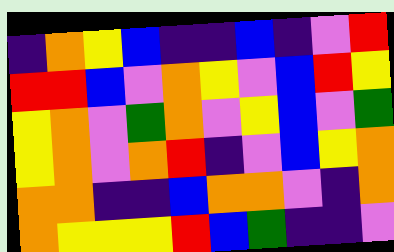[["indigo", "orange", "yellow", "blue", "indigo", "indigo", "blue", "indigo", "violet", "red"], ["red", "red", "blue", "violet", "orange", "yellow", "violet", "blue", "red", "yellow"], ["yellow", "orange", "violet", "green", "orange", "violet", "yellow", "blue", "violet", "green"], ["yellow", "orange", "violet", "orange", "red", "indigo", "violet", "blue", "yellow", "orange"], ["orange", "orange", "indigo", "indigo", "blue", "orange", "orange", "violet", "indigo", "orange"], ["orange", "yellow", "yellow", "yellow", "red", "blue", "green", "indigo", "indigo", "violet"]]